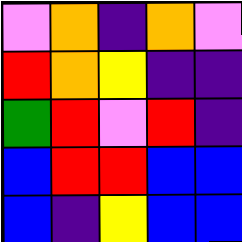[["violet", "orange", "indigo", "orange", "violet"], ["red", "orange", "yellow", "indigo", "indigo"], ["green", "red", "violet", "red", "indigo"], ["blue", "red", "red", "blue", "blue"], ["blue", "indigo", "yellow", "blue", "blue"]]